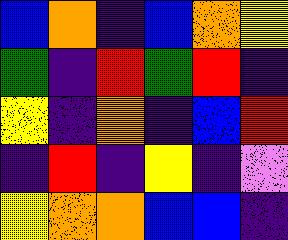[["blue", "orange", "indigo", "blue", "orange", "yellow"], ["green", "indigo", "red", "green", "red", "indigo"], ["yellow", "indigo", "orange", "indigo", "blue", "red"], ["indigo", "red", "indigo", "yellow", "indigo", "violet"], ["yellow", "orange", "orange", "blue", "blue", "indigo"]]